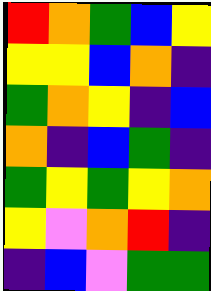[["red", "orange", "green", "blue", "yellow"], ["yellow", "yellow", "blue", "orange", "indigo"], ["green", "orange", "yellow", "indigo", "blue"], ["orange", "indigo", "blue", "green", "indigo"], ["green", "yellow", "green", "yellow", "orange"], ["yellow", "violet", "orange", "red", "indigo"], ["indigo", "blue", "violet", "green", "green"]]